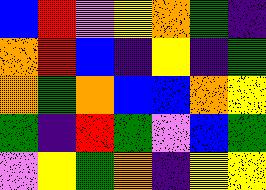[["blue", "red", "violet", "yellow", "orange", "green", "indigo"], ["orange", "red", "blue", "indigo", "yellow", "indigo", "green"], ["orange", "green", "orange", "blue", "blue", "orange", "yellow"], ["green", "indigo", "red", "green", "violet", "blue", "green"], ["violet", "yellow", "green", "orange", "indigo", "yellow", "yellow"]]